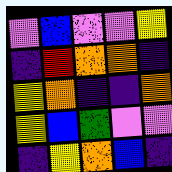[["violet", "blue", "violet", "violet", "yellow"], ["indigo", "red", "orange", "orange", "indigo"], ["yellow", "orange", "indigo", "indigo", "orange"], ["yellow", "blue", "green", "violet", "violet"], ["indigo", "yellow", "orange", "blue", "indigo"]]